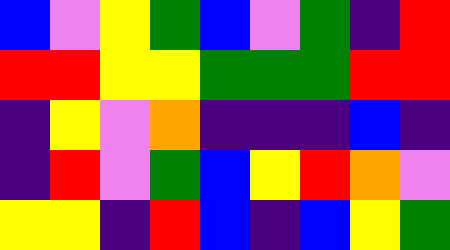[["blue", "violet", "yellow", "green", "blue", "violet", "green", "indigo", "red"], ["red", "red", "yellow", "yellow", "green", "green", "green", "red", "red"], ["indigo", "yellow", "violet", "orange", "indigo", "indigo", "indigo", "blue", "indigo"], ["indigo", "red", "violet", "green", "blue", "yellow", "red", "orange", "violet"], ["yellow", "yellow", "indigo", "red", "blue", "indigo", "blue", "yellow", "green"]]